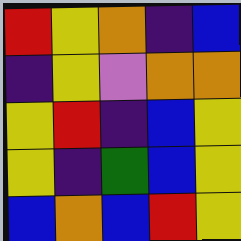[["red", "yellow", "orange", "indigo", "blue"], ["indigo", "yellow", "violet", "orange", "orange"], ["yellow", "red", "indigo", "blue", "yellow"], ["yellow", "indigo", "green", "blue", "yellow"], ["blue", "orange", "blue", "red", "yellow"]]